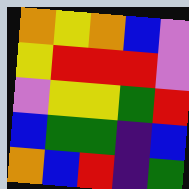[["orange", "yellow", "orange", "blue", "violet"], ["yellow", "red", "red", "red", "violet"], ["violet", "yellow", "yellow", "green", "red"], ["blue", "green", "green", "indigo", "blue"], ["orange", "blue", "red", "indigo", "green"]]